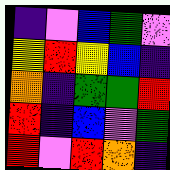[["indigo", "violet", "blue", "green", "violet"], ["yellow", "red", "yellow", "blue", "indigo"], ["orange", "indigo", "green", "green", "red"], ["red", "indigo", "blue", "violet", "green"], ["red", "violet", "red", "orange", "indigo"]]